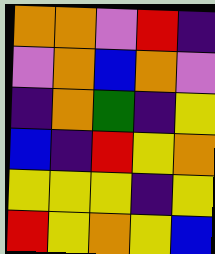[["orange", "orange", "violet", "red", "indigo"], ["violet", "orange", "blue", "orange", "violet"], ["indigo", "orange", "green", "indigo", "yellow"], ["blue", "indigo", "red", "yellow", "orange"], ["yellow", "yellow", "yellow", "indigo", "yellow"], ["red", "yellow", "orange", "yellow", "blue"]]